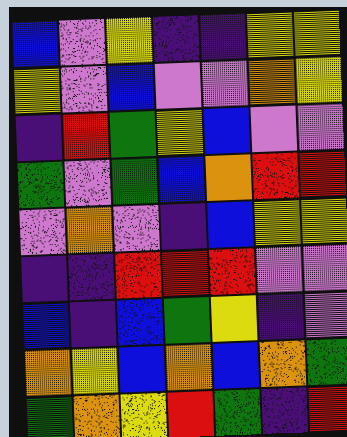[["blue", "violet", "yellow", "indigo", "indigo", "yellow", "yellow"], ["yellow", "violet", "blue", "violet", "violet", "orange", "yellow"], ["indigo", "red", "green", "yellow", "blue", "violet", "violet"], ["green", "violet", "green", "blue", "orange", "red", "red"], ["violet", "orange", "violet", "indigo", "blue", "yellow", "yellow"], ["indigo", "indigo", "red", "red", "red", "violet", "violet"], ["blue", "indigo", "blue", "green", "yellow", "indigo", "violet"], ["orange", "yellow", "blue", "orange", "blue", "orange", "green"], ["green", "orange", "yellow", "red", "green", "indigo", "red"]]